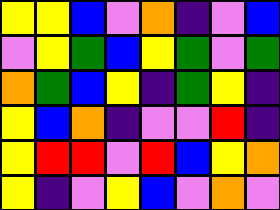[["yellow", "yellow", "blue", "violet", "orange", "indigo", "violet", "blue"], ["violet", "yellow", "green", "blue", "yellow", "green", "violet", "green"], ["orange", "green", "blue", "yellow", "indigo", "green", "yellow", "indigo"], ["yellow", "blue", "orange", "indigo", "violet", "violet", "red", "indigo"], ["yellow", "red", "red", "violet", "red", "blue", "yellow", "orange"], ["yellow", "indigo", "violet", "yellow", "blue", "violet", "orange", "violet"]]